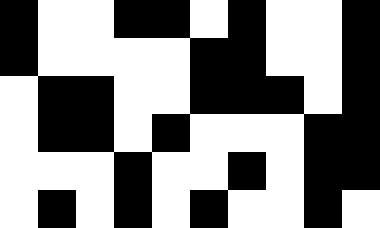[["black", "white", "white", "black", "black", "white", "black", "white", "white", "black"], ["black", "white", "white", "white", "white", "black", "black", "white", "white", "black"], ["white", "black", "black", "white", "white", "black", "black", "black", "white", "black"], ["white", "black", "black", "white", "black", "white", "white", "white", "black", "black"], ["white", "white", "white", "black", "white", "white", "black", "white", "black", "black"], ["white", "black", "white", "black", "white", "black", "white", "white", "black", "white"]]